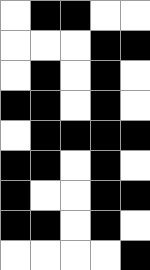[["white", "black", "black", "white", "white"], ["white", "white", "white", "black", "black"], ["white", "black", "white", "black", "white"], ["black", "black", "white", "black", "white"], ["white", "black", "black", "black", "black"], ["black", "black", "white", "black", "white"], ["black", "white", "white", "black", "black"], ["black", "black", "white", "black", "white"], ["white", "white", "white", "white", "black"]]